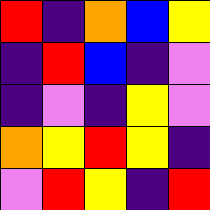[["red", "indigo", "orange", "blue", "yellow"], ["indigo", "red", "blue", "indigo", "violet"], ["indigo", "violet", "indigo", "yellow", "violet"], ["orange", "yellow", "red", "yellow", "indigo"], ["violet", "red", "yellow", "indigo", "red"]]